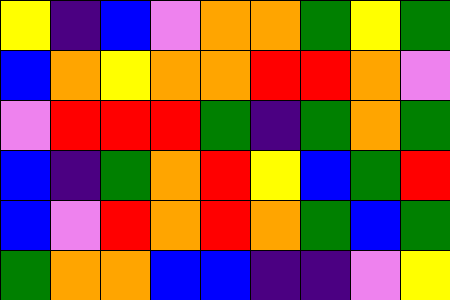[["yellow", "indigo", "blue", "violet", "orange", "orange", "green", "yellow", "green"], ["blue", "orange", "yellow", "orange", "orange", "red", "red", "orange", "violet"], ["violet", "red", "red", "red", "green", "indigo", "green", "orange", "green"], ["blue", "indigo", "green", "orange", "red", "yellow", "blue", "green", "red"], ["blue", "violet", "red", "orange", "red", "orange", "green", "blue", "green"], ["green", "orange", "orange", "blue", "blue", "indigo", "indigo", "violet", "yellow"]]